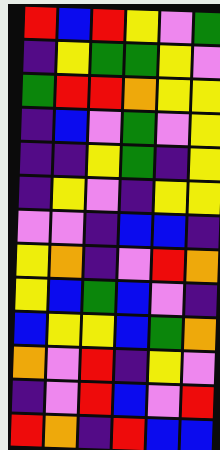[["red", "blue", "red", "yellow", "violet", "green"], ["indigo", "yellow", "green", "green", "yellow", "violet"], ["green", "red", "red", "orange", "yellow", "yellow"], ["indigo", "blue", "violet", "green", "violet", "yellow"], ["indigo", "indigo", "yellow", "green", "indigo", "yellow"], ["indigo", "yellow", "violet", "indigo", "yellow", "yellow"], ["violet", "violet", "indigo", "blue", "blue", "indigo"], ["yellow", "orange", "indigo", "violet", "red", "orange"], ["yellow", "blue", "green", "blue", "violet", "indigo"], ["blue", "yellow", "yellow", "blue", "green", "orange"], ["orange", "violet", "red", "indigo", "yellow", "violet"], ["indigo", "violet", "red", "blue", "violet", "red"], ["red", "orange", "indigo", "red", "blue", "blue"]]